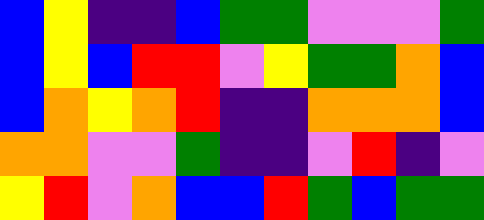[["blue", "yellow", "indigo", "indigo", "blue", "green", "green", "violet", "violet", "violet", "green"], ["blue", "yellow", "blue", "red", "red", "violet", "yellow", "green", "green", "orange", "blue"], ["blue", "orange", "yellow", "orange", "red", "indigo", "indigo", "orange", "orange", "orange", "blue"], ["orange", "orange", "violet", "violet", "green", "indigo", "indigo", "violet", "red", "indigo", "violet"], ["yellow", "red", "violet", "orange", "blue", "blue", "red", "green", "blue", "green", "green"]]